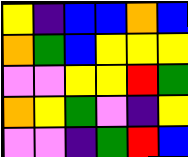[["yellow", "indigo", "blue", "blue", "orange", "blue"], ["orange", "green", "blue", "yellow", "yellow", "yellow"], ["violet", "violet", "yellow", "yellow", "red", "green"], ["orange", "yellow", "green", "violet", "indigo", "yellow"], ["violet", "violet", "indigo", "green", "red", "blue"]]